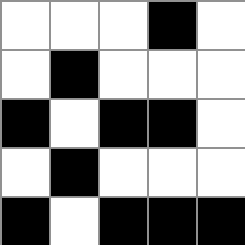[["white", "white", "white", "black", "white"], ["white", "black", "white", "white", "white"], ["black", "white", "black", "black", "white"], ["white", "black", "white", "white", "white"], ["black", "white", "black", "black", "black"]]